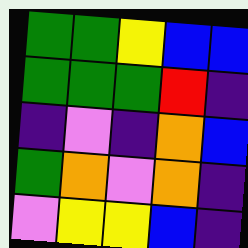[["green", "green", "yellow", "blue", "blue"], ["green", "green", "green", "red", "indigo"], ["indigo", "violet", "indigo", "orange", "blue"], ["green", "orange", "violet", "orange", "indigo"], ["violet", "yellow", "yellow", "blue", "indigo"]]